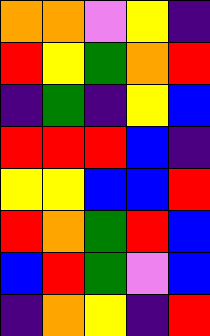[["orange", "orange", "violet", "yellow", "indigo"], ["red", "yellow", "green", "orange", "red"], ["indigo", "green", "indigo", "yellow", "blue"], ["red", "red", "red", "blue", "indigo"], ["yellow", "yellow", "blue", "blue", "red"], ["red", "orange", "green", "red", "blue"], ["blue", "red", "green", "violet", "blue"], ["indigo", "orange", "yellow", "indigo", "red"]]